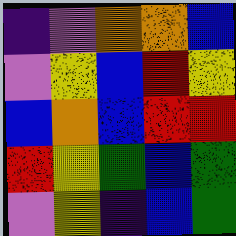[["indigo", "violet", "orange", "orange", "blue"], ["violet", "yellow", "blue", "red", "yellow"], ["blue", "orange", "blue", "red", "red"], ["red", "yellow", "green", "blue", "green"], ["violet", "yellow", "indigo", "blue", "green"]]